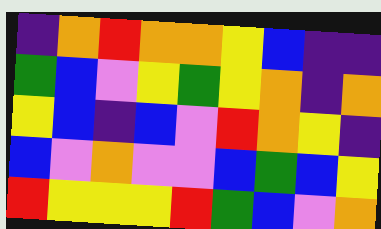[["indigo", "orange", "red", "orange", "orange", "yellow", "blue", "indigo", "indigo"], ["green", "blue", "violet", "yellow", "green", "yellow", "orange", "indigo", "orange"], ["yellow", "blue", "indigo", "blue", "violet", "red", "orange", "yellow", "indigo"], ["blue", "violet", "orange", "violet", "violet", "blue", "green", "blue", "yellow"], ["red", "yellow", "yellow", "yellow", "red", "green", "blue", "violet", "orange"]]